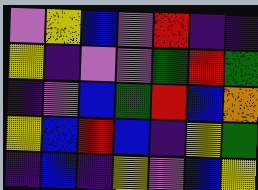[["violet", "yellow", "blue", "violet", "red", "indigo", "indigo"], ["yellow", "indigo", "violet", "violet", "green", "red", "green"], ["indigo", "violet", "blue", "green", "red", "blue", "orange"], ["yellow", "blue", "red", "blue", "indigo", "yellow", "green"], ["indigo", "blue", "indigo", "yellow", "violet", "blue", "yellow"]]